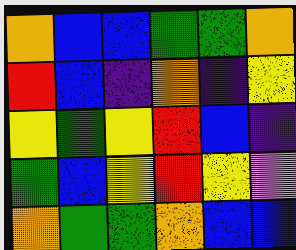[["orange", "blue", "blue", "green", "green", "orange"], ["red", "blue", "indigo", "orange", "indigo", "yellow"], ["yellow", "green", "yellow", "red", "blue", "indigo"], ["green", "blue", "yellow", "red", "yellow", "violet"], ["orange", "green", "green", "orange", "blue", "blue"]]